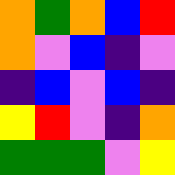[["orange", "green", "orange", "blue", "red"], ["orange", "violet", "blue", "indigo", "violet"], ["indigo", "blue", "violet", "blue", "indigo"], ["yellow", "red", "violet", "indigo", "orange"], ["green", "green", "green", "violet", "yellow"]]